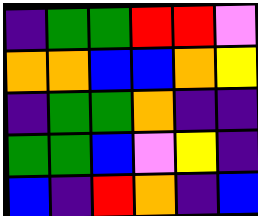[["indigo", "green", "green", "red", "red", "violet"], ["orange", "orange", "blue", "blue", "orange", "yellow"], ["indigo", "green", "green", "orange", "indigo", "indigo"], ["green", "green", "blue", "violet", "yellow", "indigo"], ["blue", "indigo", "red", "orange", "indigo", "blue"]]